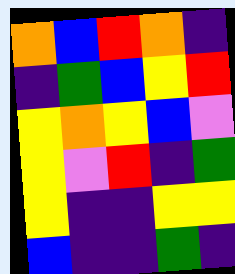[["orange", "blue", "red", "orange", "indigo"], ["indigo", "green", "blue", "yellow", "red"], ["yellow", "orange", "yellow", "blue", "violet"], ["yellow", "violet", "red", "indigo", "green"], ["yellow", "indigo", "indigo", "yellow", "yellow"], ["blue", "indigo", "indigo", "green", "indigo"]]